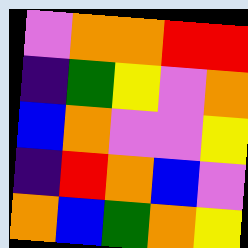[["violet", "orange", "orange", "red", "red"], ["indigo", "green", "yellow", "violet", "orange"], ["blue", "orange", "violet", "violet", "yellow"], ["indigo", "red", "orange", "blue", "violet"], ["orange", "blue", "green", "orange", "yellow"]]